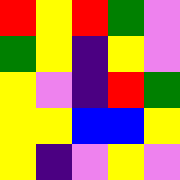[["red", "yellow", "red", "green", "violet"], ["green", "yellow", "indigo", "yellow", "violet"], ["yellow", "violet", "indigo", "red", "green"], ["yellow", "yellow", "blue", "blue", "yellow"], ["yellow", "indigo", "violet", "yellow", "violet"]]